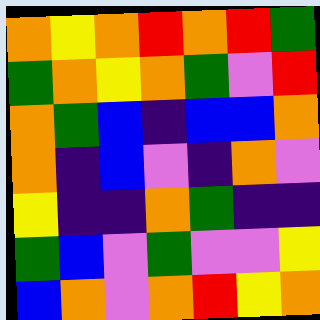[["orange", "yellow", "orange", "red", "orange", "red", "green"], ["green", "orange", "yellow", "orange", "green", "violet", "red"], ["orange", "green", "blue", "indigo", "blue", "blue", "orange"], ["orange", "indigo", "blue", "violet", "indigo", "orange", "violet"], ["yellow", "indigo", "indigo", "orange", "green", "indigo", "indigo"], ["green", "blue", "violet", "green", "violet", "violet", "yellow"], ["blue", "orange", "violet", "orange", "red", "yellow", "orange"]]